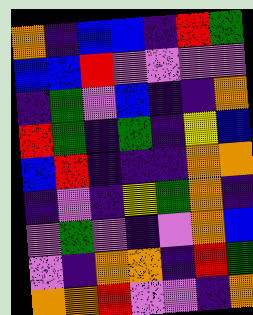[["orange", "indigo", "blue", "blue", "indigo", "red", "green"], ["blue", "blue", "red", "violet", "violet", "violet", "violet"], ["indigo", "green", "violet", "blue", "indigo", "indigo", "orange"], ["red", "green", "indigo", "green", "indigo", "yellow", "blue"], ["blue", "red", "indigo", "indigo", "indigo", "orange", "orange"], ["indigo", "violet", "indigo", "yellow", "green", "orange", "indigo"], ["violet", "green", "violet", "indigo", "violet", "orange", "blue"], ["violet", "indigo", "orange", "orange", "indigo", "red", "green"], ["orange", "orange", "red", "violet", "violet", "indigo", "orange"]]